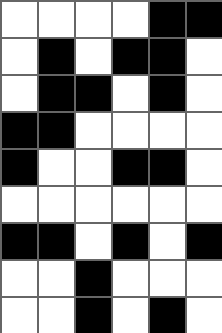[["white", "white", "white", "white", "black", "black"], ["white", "black", "white", "black", "black", "white"], ["white", "black", "black", "white", "black", "white"], ["black", "black", "white", "white", "white", "white"], ["black", "white", "white", "black", "black", "white"], ["white", "white", "white", "white", "white", "white"], ["black", "black", "white", "black", "white", "black"], ["white", "white", "black", "white", "white", "white"], ["white", "white", "black", "white", "black", "white"]]